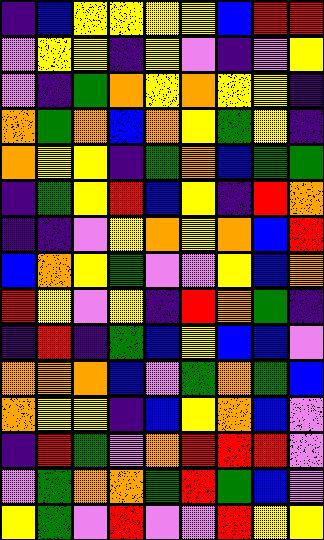[["indigo", "blue", "yellow", "yellow", "yellow", "yellow", "blue", "red", "red"], ["violet", "yellow", "yellow", "indigo", "yellow", "violet", "indigo", "violet", "yellow"], ["violet", "indigo", "green", "orange", "yellow", "orange", "yellow", "yellow", "indigo"], ["orange", "green", "orange", "blue", "orange", "yellow", "green", "yellow", "indigo"], ["orange", "yellow", "yellow", "indigo", "green", "orange", "blue", "green", "green"], ["indigo", "green", "yellow", "red", "blue", "yellow", "indigo", "red", "orange"], ["indigo", "indigo", "violet", "yellow", "orange", "yellow", "orange", "blue", "red"], ["blue", "orange", "yellow", "green", "violet", "violet", "yellow", "blue", "orange"], ["red", "yellow", "violet", "yellow", "indigo", "red", "orange", "green", "indigo"], ["indigo", "red", "indigo", "green", "blue", "yellow", "blue", "blue", "violet"], ["orange", "orange", "orange", "blue", "violet", "green", "orange", "green", "blue"], ["orange", "yellow", "yellow", "indigo", "blue", "yellow", "orange", "blue", "violet"], ["indigo", "red", "green", "violet", "orange", "red", "red", "red", "violet"], ["violet", "green", "orange", "orange", "green", "red", "green", "blue", "violet"], ["yellow", "green", "violet", "red", "violet", "violet", "red", "yellow", "yellow"]]